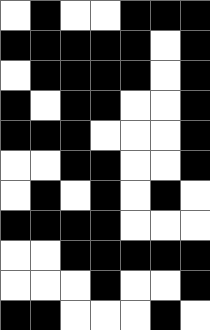[["white", "black", "white", "white", "black", "black", "black"], ["black", "black", "black", "black", "black", "white", "black"], ["white", "black", "black", "black", "black", "white", "black"], ["black", "white", "black", "black", "white", "white", "black"], ["black", "black", "black", "white", "white", "white", "black"], ["white", "white", "black", "black", "white", "white", "black"], ["white", "black", "white", "black", "white", "black", "white"], ["black", "black", "black", "black", "white", "white", "white"], ["white", "white", "black", "black", "black", "black", "black"], ["white", "white", "white", "black", "white", "white", "black"], ["black", "black", "white", "white", "white", "black", "white"]]